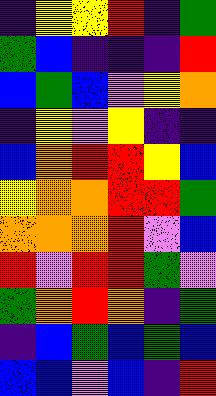[["indigo", "yellow", "yellow", "red", "indigo", "green"], ["green", "blue", "indigo", "indigo", "indigo", "red"], ["blue", "green", "blue", "violet", "yellow", "orange"], ["indigo", "yellow", "violet", "yellow", "indigo", "indigo"], ["blue", "orange", "red", "red", "yellow", "blue"], ["yellow", "orange", "orange", "red", "red", "green"], ["orange", "orange", "orange", "red", "violet", "blue"], ["red", "violet", "red", "red", "green", "violet"], ["green", "orange", "red", "orange", "indigo", "green"], ["indigo", "blue", "green", "blue", "green", "blue"], ["blue", "blue", "violet", "blue", "indigo", "red"]]